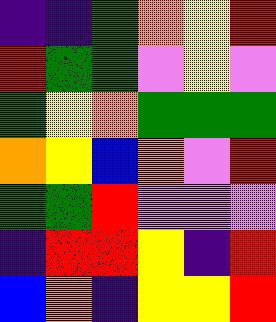[["indigo", "indigo", "green", "orange", "yellow", "red"], ["red", "green", "green", "violet", "yellow", "violet"], ["green", "yellow", "orange", "green", "green", "green"], ["orange", "yellow", "blue", "orange", "violet", "red"], ["green", "green", "red", "violet", "violet", "violet"], ["indigo", "red", "red", "yellow", "indigo", "red"], ["blue", "orange", "indigo", "yellow", "yellow", "red"]]